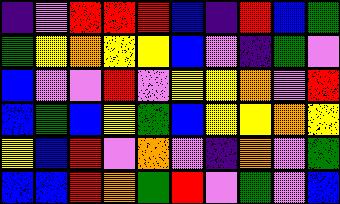[["indigo", "violet", "red", "red", "red", "blue", "indigo", "red", "blue", "green"], ["green", "yellow", "orange", "yellow", "yellow", "blue", "violet", "indigo", "green", "violet"], ["blue", "violet", "violet", "red", "violet", "yellow", "yellow", "orange", "violet", "red"], ["blue", "green", "blue", "yellow", "green", "blue", "yellow", "yellow", "orange", "yellow"], ["yellow", "blue", "red", "violet", "orange", "violet", "indigo", "orange", "violet", "green"], ["blue", "blue", "red", "orange", "green", "red", "violet", "green", "violet", "blue"]]